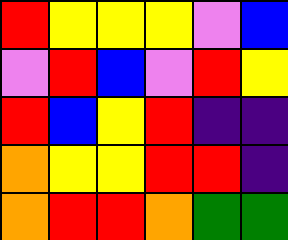[["red", "yellow", "yellow", "yellow", "violet", "blue"], ["violet", "red", "blue", "violet", "red", "yellow"], ["red", "blue", "yellow", "red", "indigo", "indigo"], ["orange", "yellow", "yellow", "red", "red", "indigo"], ["orange", "red", "red", "orange", "green", "green"]]